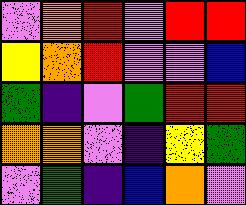[["violet", "orange", "red", "violet", "red", "red"], ["yellow", "orange", "red", "violet", "violet", "blue"], ["green", "indigo", "violet", "green", "red", "red"], ["orange", "orange", "violet", "indigo", "yellow", "green"], ["violet", "green", "indigo", "blue", "orange", "violet"]]